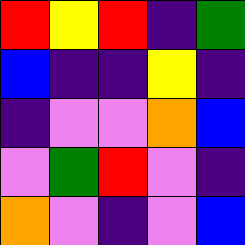[["red", "yellow", "red", "indigo", "green"], ["blue", "indigo", "indigo", "yellow", "indigo"], ["indigo", "violet", "violet", "orange", "blue"], ["violet", "green", "red", "violet", "indigo"], ["orange", "violet", "indigo", "violet", "blue"]]